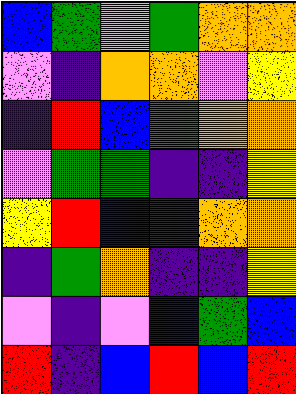[["blue", "green", "violet", "green", "orange", "orange"], ["violet", "indigo", "orange", "orange", "violet", "yellow"], ["indigo", "red", "blue", "green", "orange", "orange"], ["violet", "green", "green", "indigo", "indigo", "yellow"], ["yellow", "red", "blue", "indigo", "orange", "orange"], ["indigo", "green", "orange", "indigo", "indigo", "yellow"], ["violet", "indigo", "violet", "blue", "green", "blue"], ["red", "indigo", "blue", "red", "blue", "red"]]